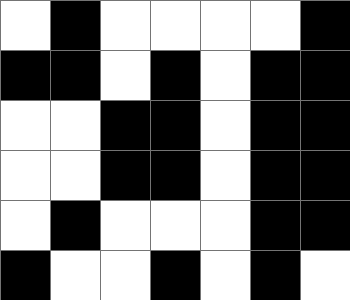[["white", "black", "white", "white", "white", "white", "black"], ["black", "black", "white", "black", "white", "black", "black"], ["white", "white", "black", "black", "white", "black", "black"], ["white", "white", "black", "black", "white", "black", "black"], ["white", "black", "white", "white", "white", "black", "black"], ["black", "white", "white", "black", "white", "black", "white"]]